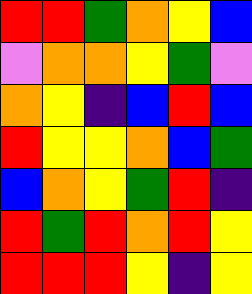[["red", "red", "green", "orange", "yellow", "blue"], ["violet", "orange", "orange", "yellow", "green", "violet"], ["orange", "yellow", "indigo", "blue", "red", "blue"], ["red", "yellow", "yellow", "orange", "blue", "green"], ["blue", "orange", "yellow", "green", "red", "indigo"], ["red", "green", "red", "orange", "red", "yellow"], ["red", "red", "red", "yellow", "indigo", "yellow"]]